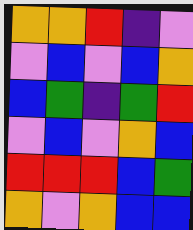[["orange", "orange", "red", "indigo", "violet"], ["violet", "blue", "violet", "blue", "orange"], ["blue", "green", "indigo", "green", "red"], ["violet", "blue", "violet", "orange", "blue"], ["red", "red", "red", "blue", "green"], ["orange", "violet", "orange", "blue", "blue"]]